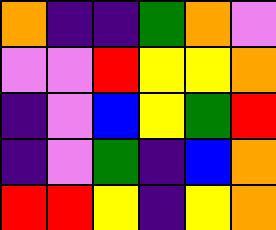[["orange", "indigo", "indigo", "green", "orange", "violet"], ["violet", "violet", "red", "yellow", "yellow", "orange"], ["indigo", "violet", "blue", "yellow", "green", "red"], ["indigo", "violet", "green", "indigo", "blue", "orange"], ["red", "red", "yellow", "indigo", "yellow", "orange"]]